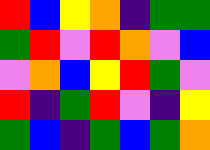[["red", "blue", "yellow", "orange", "indigo", "green", "green"], ["green", "red", "violet", "red", "orange", "violet", "blue"], ["violet", "orange", "blue", "yellow", "red", "green", "violet"], ["red", "indigo", "green", "red", "violet", "indigo", "yellow"], ["green", "blue", "indigo", "green", "blue", "green", "orange"]]